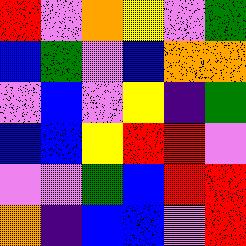[["red", "violet", "orange", "yellow", "violet", "green"], ["blue", "green", "violet", "blue", "orange", "orange"], ["violet", "blue", "violet", "yellow", "indigo", "green"], ["blue", "blue", "yellow", "red", "red", "violet"], ["violet", "violet", "green", "blue", "red", "red"], ["orange", "indigo", "blue", "blue", "violet", "red"]]